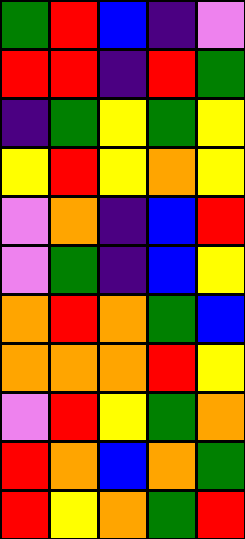[["green", "red", "blue", "indigo", "violet"], ["red", "red", "indigo", "red", "green"], ["indigo", "green", "yellow", "green", "yellow"], ["yellow", "red", "yellow", "orange", "yellow"], ["violet", "orange", "indigo", "blue", "red"], ["violet", "green", "indigo", "blue", "yellow"], ["orange", "red", "orange", "green", "blue"], ["orange", "orange", "orange", "red", "yellow"], ["violet", "red", "yellow", "green", "orange"], ["red", "orange", "blue", "orange", "green"], ["red", "yellow", "orange", "green", "red"]]